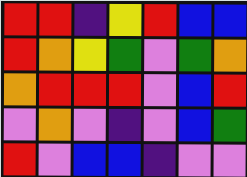[["red", "red", "indigo", "yellow", "red", "blue", "blue"], ["red", "orange", "yellow", "green", "violet", "green", "orange"], ["orange", "red", "red", "red", "violet", "blue", "red"], ["violet", "orange", "violet", "indigo", "violet", "blue", "green"], ["red", "violet", "blue", "blue", "indigo", "violet", "violet"]]